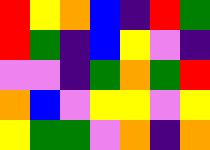[["red", "yellow", "orange", "blue", "indigo", "red", "green"], ["red", "green", "indigo", "blue", "yellow", "violet", "indigo"], ["violet", "violet", "indigo", "green", "orange", "green", "red"], ["orange", "blue", "violet", "yellow", "yellow", "violet", "yellow"], ["yellow", "green", "green", "violet", "orange", "indigo", "orange"]]